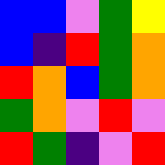[["blue", "blue", "violet", "green", "yellow"], ["blue", "indigo", "red", "green", "orange"], ["red", "orange", "blue", "green", "orange"], ["green", "orange", "violet", "red", "violet"], ["red", "green", "indigo", "violet", "red"]]